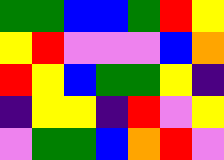[["green", "green", "blue", "blue", "green", "red", "yellow"], ["yellow", "red", "violet", "violet", "violet", "blue", "orange"], ["red", "yellow", "blue", "green", "green", "yellow", "indigo"], ["indigo", "yellow", "yellow", "indigo", "red", "violet", "yellow"], ["violet", "green", "green", "blue", "orange", "red", "violet"]]